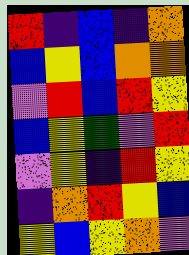[["red", "indigo", "blue", "indigo", "orange"], ["blue", "yellow", "blue", "orange", "orange"], ["violet", "red", "blue", "red", "yellow"], ["blue", "yellow", "green", "violet", "red"], ["violet", "yellow", "indigo", "red", "yellow"], ["indigo", "orange", "red", "yellow", "blue"], ["yellow", "blue", "yellow", "orange", "violet"]]